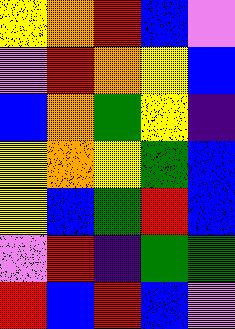[["yellow", "orange", "red", "blue", "violet"], ["violet", "red", "orange", "yellow", "blue"], ["blue", "orange", "green", "yellow", "indigo"], ["yellow", "orange", "yellow", "green", "blue"], ["yellow", "blue", "green", "red", "blue"], ["violet", "red", "indigo", "green", "green"], ["red", "blue", "red", "blue", "violet"]]